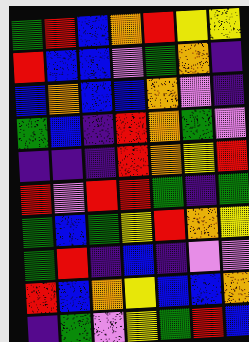[["green", "red", "blue", "orange", "red", "yellow", "yellow"], ["red", "blue", "blue", "violet", "green", "orange", "indigo"], ["blue", "orange", "blue", "blue", "orange", "violet", "indigo"], ["green", "blue", "indigo", "red", "orange", "green", "violet"], ["indigo", "indigo", "indigo", "red", "orange", "yellow", "red"], ["red", "violet", "red", "red", "green", "indigo", "green"], ["green", "blue", "green", "yellow", "red", "orange", "yellow"], ["green", "red", "indigo", "blue", "indigo", "violet", "violet"], ["red", "blue", "orange", "yellow", "blue", "blue", "orange"], ["indigo", "green", "violet", "yellow", "green", "red", "blue"]]